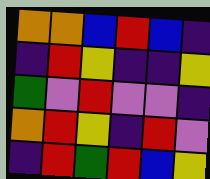[["orange", "orange", "blue", "red", "blue", "indigo"], ["indigo", "red", "yellow", "indigo", "indigo", "yellow"], ["green", "violet", "red", "violet", "violet", "indigo"], ["orange", "red", "yellow", "indigo", "red", "violet"], ["indigo", "red", "green", "red", "blue", "yellow"]]